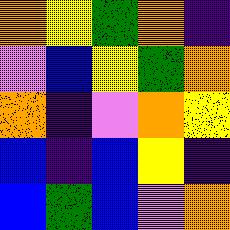[["orange", "yellow", "green", "orange", "indigo"], ["violet", "blue", "yellow", "green", "orange"], ["orange", "indigo", "violet", "orange", "yellow"], ["blue", "indigo", "blue", "yellow", "indigo"], ["blue", "green", "blue", "violet", "orange"]]